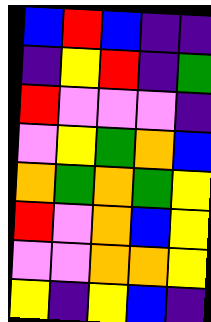[["blue", "red", "blue", "indigo", "indigo"], ["indigo", "yellow", "red", "indigo", "green"], ["red", "violet", "violet", "violet", "indigo"], ["violet", "yellow", "green", "orange", "blue"], ["orange", "green", "orange", "green", "yellow"], ["red", "violet", "orange", "blue", "yellow"], ["violet", "violet", "orange", "orange", "yellow"], ["yellow", "indigo", "yellow", "blue", "indigo"]]